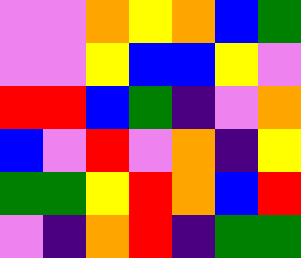[["violet", "violet", "orange", "yellow", "orange", "blue", "green"], ["violet", "violet", "yellow", "blue", "blue", "yellow", "violet"], ["red", "red", "blue", "green", "indigo", "violet", "orange"], ["blue", "violet", "red", "violet", "orange", "indigo", "yellow"], ["green", "green", "yellow", "red", "orange", "blue", "red"], ["violet", "indigo", "orange", "red", "indigo", "green", "green"]]